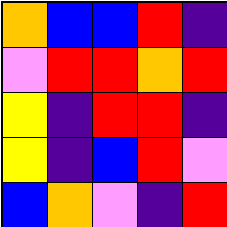[["orange", "blue", "blue", "red", "indigo"], ["violet", "red", "red", "orange", "red"], ["yellow", "indigo", "red", "red", "indigo"], ["yellow", "indigo", "blue", "red", "violet"], ["blue", "orange", "violet", "indigo", "red"]]